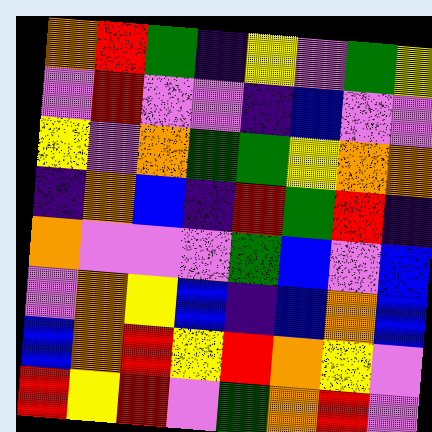[["orange", "red", "green", "indigo", "yellow", "violet", "green", "yellow"], ["violet", "red", "violet", "violet", "indigo", "blue", "violet", "violet"], ["yellow", "violet", "orange", "green", "green", "yellow", "orange", "orange"], ["indigo", "orange", "blue", "indigo", "red", "green", "red", "indigo"], ["orange", "violet", "violet", "violet", "green", "blue", "violet", "blue"], ["violet", "orange", "yellow", "blue", "indigo", "blue", "orange", "blue"], ["blue", "orange", "red", "yellow", "red", "orange", "yellow", "violet"], ["red", "yellow", "red", "violet", "green", "orange", "red", "violet"]]